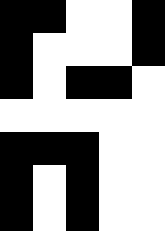[["black", "black", "white", "white", "black"], ["black", "white", "white", "white", "black"], ["black", "white", "black", "black", "white"], ["white", "white", "white", "white", "white"], ["black", "black", "black", "white", "white"], ["black", "white", "black", "white", "white"], ["black", "white", "black", "white", "white"]]